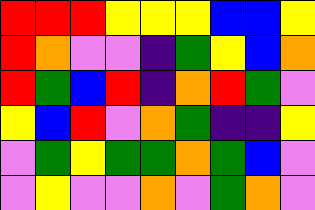[["red", "red", "red", "yellow", "yellow", "yellow", "blue", "blue", "yellow"], ["red", "orange", "violet", "violet", "indigo", "green", "yellow", "blue", "orange"], ["red", "green", "blue", "red", "indigo", "orange", "red", "green", "violet"], ["yellow", "blue", "red", "violet", "orange", "green", "indigo", "indigo", "yellow"], ["violet", "green", "yellow", "green", "green", "orange", "green", "blue", "violet"], ["violet", "yellow", "violet", "violet", "orange", "violet", "green", "orange", "violet"]]